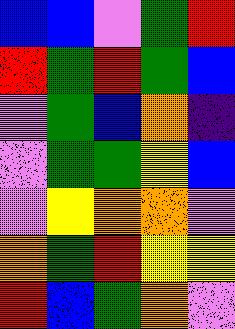[["blue", "blue", "violet", "green", "red"], ["red", "green", "red", "green", "blue"], ["violet", "green", "blue", "orange", "indigo"], ["violet", "green", "green", "yellow", "blue"], ["violet", "yellow", "orange", "orange", "violet"], ["orange", "green", "red", "yellow", "yellow"], ["red", "blue", "green", "orange", "violet"]]